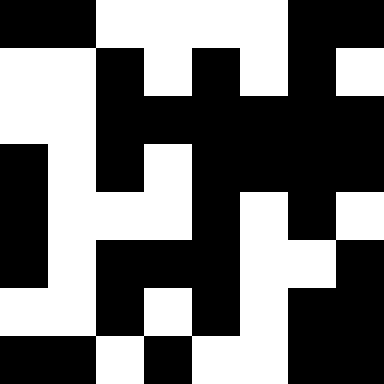[["black", "black", "white", "white", "white", "white", "black", "black"], ["white", "white", "black", "white", "black", "white", "black", "white"], ["white", "white", "black", "black", "black", "black", "black", "black"], ["black", "white", "black", "white", "black", "black", "black", "black"], ["black", "white", "white", "white", "black", "white", "black", "white"], ["black", "white", "black", "black", "black", "white", "white", "black"], ["white", "white", "black", "white", "black", "white", "black", "black"], ["black", "black", "white", "black", "white", "white", "black", "black"]]